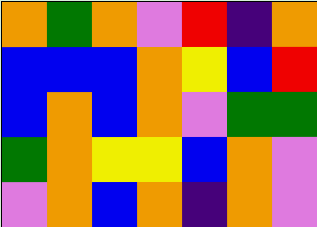[["orange", "green", "orange", "violet", "red", "indigo", "orange"], ["blue", "blue", "blue", "orange", "yellow", "blue", "red"], ["blue", "orange", "blue", "orange", "violet", "green", "green"], ["green", "orange", "yellow", "yellow", "blue", "orange", "violet"], ["violet", "orange", "blue", "orange", "indigo", "orange", "violet"]]